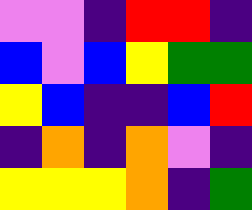[["violet", "violet", "indigo", "red", "red", "indigo"], ["blue", "violet", "blue", "yellow", "green", "green"], ["yellow", "blue", "indigo", "indigo", "blue", "red"], ["indigo", "orange", "indigo", "orange", "violet", "indigo"], ["yellow", "yellow", "yellow", "orange", "indigo", "green"]]